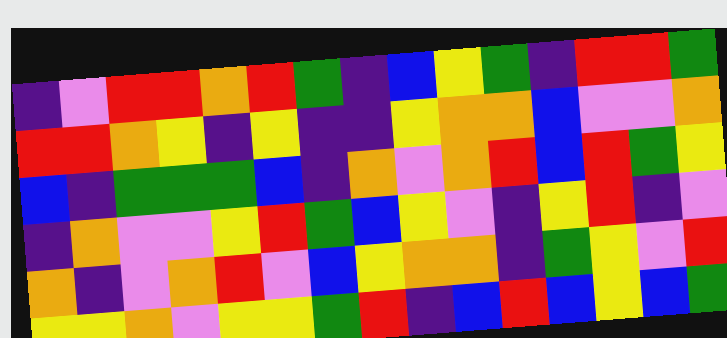[["indigo", "violet", "red", "red", "orange", "red", "green", "indigo", "blue", "yellow", "green", "indigo", "red", "red", "green"], ["red", "red", "orange", "yellow", "indigo", "yellow", "indigo", "indigo", "yellow", "orange", "orange", "blue", "violet", "violet", "orange"], ["blue", "indigo", "green", "green", "green", "blue", "indigo", "orange", "violet", "orange", "red", "blue", "red", "green", "yellow"], ["indigo", "orange", "violet", "violet", "yellow", "red", "green", "blue", "yellow", "violet", "indigo", "yellow", "red", "indigo", "violet"], ["orange", "indigo", "violet", "orange", "red", "violet", "blue", "yellow", "orange", "orange", "indigo", "green", "yellow", "violet", "red"], ["yellow", "yellow", "orange", "violet", "yellow", "yellow", "green", "red", "indigo", "blue", "red", "blue", "yellow", "blue", "green"]]